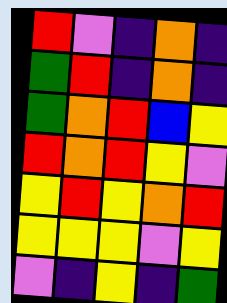[["red", "violet", "indigo", "orange", "indigo"], ["green", "red", "indigo", "orange", "indigo"], ["green", "orange", "red", "blue", "yellow"], ["red", "orange", "red", "yellow", "violet"], ["yellow", "red", "yellow", "orange", "red"], ["yellow", "yellow", "yellow", "violet", "yellow"], ["violet", "indigo", "yellow", "indigo", "green"]]